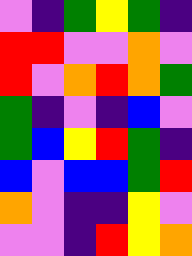[["violet", "indigo", "green", "yellow", "green", "indigo"], ["red", "red", "violet", "violet", "orange", "violet"], ["red", "violet", "orange", "red", "orange", "green"], ["green", "indigo", "violet", "indigo", "blue", "violet"], ["green", "blue", "yellow", "red", "green", "indigo"], ["blue", "violet", "blue", "blue", "green", "red"], ["orange", "violet", "indigo", "indigo", "yellow", "violet"], ["violet", "violet", "indigo", "red", "yellow", "orange"]]